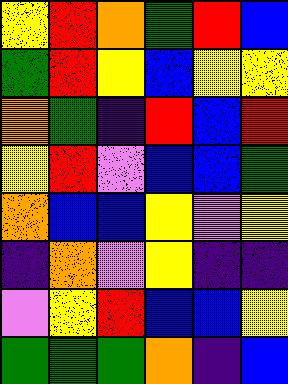[["yellow", "red", "orange", "green", "red", "blue"], ["green", "red", "yellow", "blue", "yellow", "yellow"], ["orange", "green", "indigo", "red", "blue", "red"], ["yellow", "red", "violet", "blue", "blue", "green"], ["orange", "blue", "blue", "yellow", "violet", "yellow"], ["indigo", "orange", "violet", "yellow", "indigo", "indigo"], ["violet", "yellow", "red", "blue", "blue", "yellow"], ["green", "green", "green", "orange", "indigo", "blue"]]